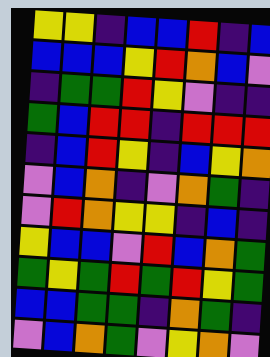[["yellow", "yellow", "indigo", "blue", "blue", "red", "indigo", "blue"], ["blue", "blue", "blue", "yellow", "red", "orange", "blue", "violet"], ["indigo", "green", "green", "red", "yellow", "violet", "indigo", "indigo"], ["green", "blue", "red", "red", "indigo", "red", "red", "red"], ["indigo", "blue", "red", "yellow", "indigo", "blue", "yellow", "orange"], ["violet", "blue", "orange", "indigo", "violet", "orange", "green", "indigo"], ["violet", "red", "orange", "yellow", "yellow", "indigo", "blue", "indigo"], ["yellow", "blue", "blue", "violet", "red", "blue", "orange", "green"], ["green", "yellow", "green", "red", "green", "red", "yellow", "green"], ["blue", "blue", "green", "green", "indigo", "orange", "green", "indigo"], ["violet", "blue", "orange", "green", "violet", "yellow", "orange", "violet"]]